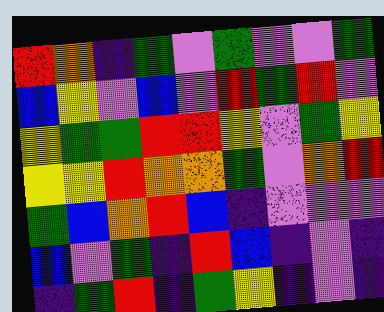[["red", "orange", "indigo", "green", "violet", "green", "violet", "violet", "green"], ["blue", "yellow", "violet", "blue", "violet", "red", "green", "red", "violet"], ["yellow", "green", "green", "red", "red", "yellow", "violet", "green", "yellow"], ["yellow", "yellow", "red", "orange", "orange", "green", "violet", "orange", "red"], ["green", "blue", "orange", "red", "blue", "indigo", "violet", "violet", "violet"], ["blue", "violet", "green", "indigo", "red", "blue", "indigo", "violet", "indigo"], ["indigo", "green", "red", "indigo", "green", "yellow", "indigo", "violet", "indigo"]]